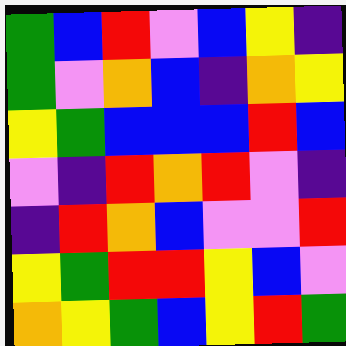[["green", "blue", "red", "violet", "blue", "yellow", "indigo"], ["green", "violet", "orange", "blue", "indigo", "orange", "yellow"], ["yellow", "green", "blue", "blue", "blue", "red", "blue"], ["violet", "indigo", "red", "orange", "red", "violet", "indigo"], ["indigo", "red", "orange", "blue", "violet", "violet", "red"], ["yellow", "green", "red", "red", "yellow", "blue", "violet"], ["orange", "yellow", "green", "blue", "yellow", "red", "green"]]